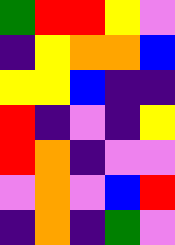[["green", "red", "red", "yellow", "violet"], ["indigo", "yellow", "orange", "orange", "blue"], ["yellow", "yellow", "blue", "indigo", "indigo"], ["red", "indigo", "violet", "indigo", "yellow"], ["red", "orange", "indigo", "violet", "violet"], ["violet", "orange", "violet", "blue", "red"], ["indigo", "orange", "indigo", "green", "violet"]]